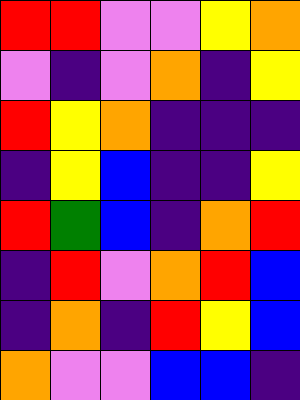[["red", "red", "violet", "violet", "yellow", "orange"], ["violet", "indigo", "violet", "orange", "indigo", "yellow"], ["red", "yellow", "orange", "indigo", "indigo", "indigo"], ["indigo", "yellow", "blue", "indigo", "indigo", "yellow"], ["red", "green", "blue", "indigo", "orange", "red"], ["indigo", "red", "violet", "orange", "red", "blue"], ["indigo", "orange", "indigo", "red", "yellow", "blue"], ["orange", "violet", "violet", "blue", "blue", "indigo"]]